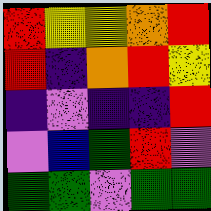[["red", "yellow", "yellow", "orange", "red"], ["red", "indigo", "orange", "red", "yellow"], ["indigo", "violet", "indigo", "indigo", "red"], ["violet", "blue", "green", "red", "violet"], ["green", "green", "violet", "green", "green"]]